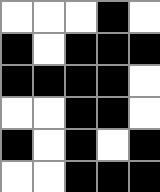[["white", "white", "white", "black", "white"], ["black", "white", "black", "black", "black"], ["black", "black", "black", "black", "white"], ["white", "white", "black", "black", "white"], ["black", "white", "black", "white", "black"], ["white", "white", "black", "black", "black"]]